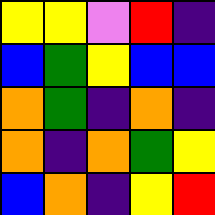[["yellow", "yellow", "violet", "red", "indigo"], ["blue", "green", "yellow", "blue", "blue"], ["orange", "green", "indigo", "orange", "indigo"], ["orange", "indigo", "orange", "green", "yellow"], ["blue", "orange", "indigo", "yellow", "red"]]